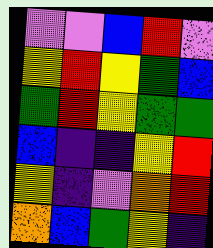[["violet", "violet", "blue", "red", "violet"], ["yellow", "red", "yellow", "green", "blue"], ["green", "red", "yellow", "green", "green"], ["blue", "indigo", "indigo", "yellow", "red"], ["yellow", "indigo", "violet", "orange", "red"], ["orange", "blue", "green", "yellow", "indigo"]]